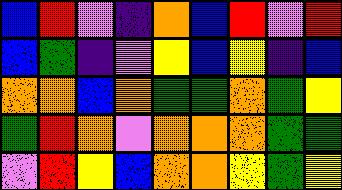[["blue", "red", "violet", "indigo", "orange", "blue", "red", "violet", "red"], ["blue", "green", "indigo", "violet", "yellow", "blue", "yellow", "indigo", "blue"], ["orange", "orange", "blue", "orange", "green", "green", "orange", "green", "yellow"], ["green", "red", "orange", "violet", "orange", "orange", "orange", "green", "green"], ["violet", "red", "yellow", "blue", "orange", "orange", "yellow", "green", "yellow"]]